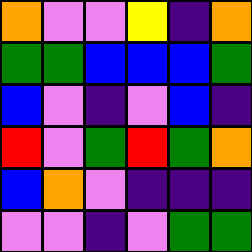[["orange", "violet", "violet", "yellow", "indigo", "orange"], ["green", "green", "blue", "blue", "blue", "green"], ["blue", "violet", "indigo", "violet", "blue", "indigo"], ["red", "violet", "green", "red", "green", "orange"], ["blue", "orange", "violet", "indigo", "indigo", "indigo"], ["violet", "violet", "indigo", "violet", "green", "green"]]